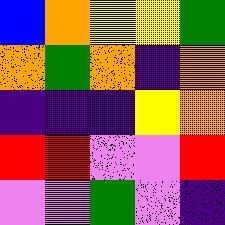[["blue", "orange", "yellow", "yellow", "green"], ["orange", "green", "orange", "indigo", "orange"], ["indigo", "indigo", "indigo", "yellow", "orange"], ["red", "red", "violet", "violet", "red"], ["violet", "violet", "green", "violet", "indigo"]]